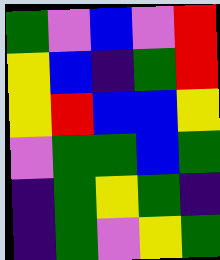[["green", "violet", "blue", "violet", "red"], ["yellow", "blue", "indigo", "green", "red"], ["yellow", "red", "blue", "blue", "yellow"], ["violet", "green", "green", "blue", "green"], ["indigo", "green", "yellow", "green", "indigo"], ["indigo", "green", "violet", "yellow", "green"]]